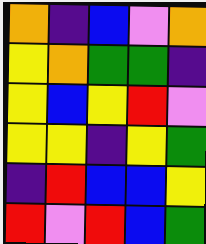[["orange", "indigo", "blue", "violet", "orange"], ["yellow", "orange", "green", "green", "indigo"], ["yellow", "blue", "yellow", "red", "violet"], ["yellow", "yellow", "indigo", "yellow", "green"], ["indigo", "red", "blue", "blue", "yellow"], ["red", "violet", "red", "blue", "green"]]